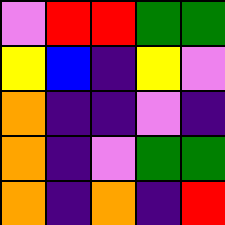[["violet", "red", "red", "green", "green"], ["yellow", "blue", "indigo", "yellow", "violet"], ["orange", "indigo", "indigo", "violet", "indigo"], ["orange", "indigo", "violet", "green", "green"], ["orange", "indigo", "orange", "indigo", "red"]]